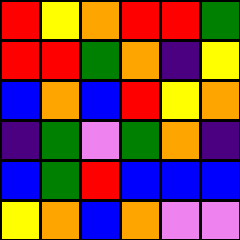[["red", "yellow", "orange", "red", "red", "green"], ["red", "red", "green", "orange", "indigo", "yellow"], ["blue", "orange", "blue", "red", "yellow", "orange"], ["indigo", "green", "violet", "green", "orange", "indigo"], ["blue", "green", "red", "blue", "blue", "blue"], ["yellow", "orange", "blue", "orange", "violet", "violet"]]